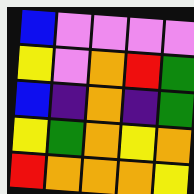[["blue", "violet", "violet", "violet", "violet"], ["yellow", "violet", "orange", "red", "green"], ["blue", "indigo", "orange", "indigo", "green"], ["yellow", "green", "orange", "yellow", "orange"], ["red", "orange", "orange", "orange", "yellow"]]